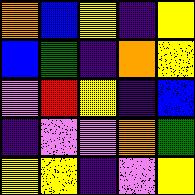[["orange", "blue", "yellow", "indigo", "yellow"], ["blue", "green", "indigo", "orange", "yellow"], ["violet", "red", "yellow", "indigo", "blue"], ["indigo", "violet", "violet", "orange", "green"], ["yellow", "yellow", "indigo", "violet", "yellow"]]